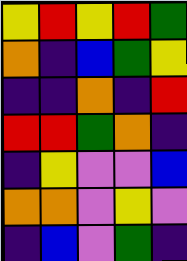[["yellow", "red", "yellow", "red", "green"], ["orange", "indigo", "blue", "green", "yellow"], ["indigo", "indigo", "orange", "indigo", "red"], ["red", "red", "green", "orange", "indigo"], ["indigo", "yellow", "violet", "violet", "blue"], ["orange", "orange", "violet", "yellow", "violet"], ["indigo", "blue", "violet", "green", "indigo"]]